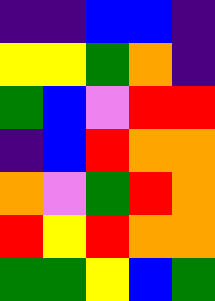[["indigo", "indigo", "blue", "blue", "indigo"], ["yellow", "yellow", "green", "orange", "indigo"], ["green", "blue", "violet", "red", "red"], ["indigo", "blue", "red", "orange", "orange"], ["orange", "violet", "green", "red", "orange"], ["red", "yellow", "red", "orange", "orange"], ["green", "green", "yellow", "blue", "green"]]